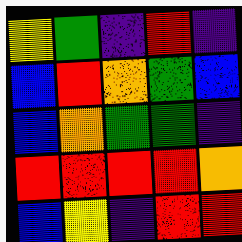[["yellow", "green", "indigo", "red", "indigo"], ["blue", "red", "orange", "green", "blue"], ["blue", "orange", "green", "green", "indigo"], ["red", "red", "red", "red", "orange"], ["blue", "yellow", "indigo", "red", "red"]]